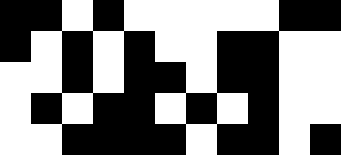[["black", "black", "white", "black", "white", "white", "white", "white", "white", "black", "black"], ["black", "white", "black", "white", "black", "white", "white", "black", "black", "white", "white"], ["white", "white", "black", "white", "black", "black", "white", "black", "black", "white", "white"], ["white", "black", "white", "black", "black", "white", "black", "white", "black", "white", "white"], ["white", "white", "black", "black", "black", "black", "white", "black", "black", "white", "black"]]